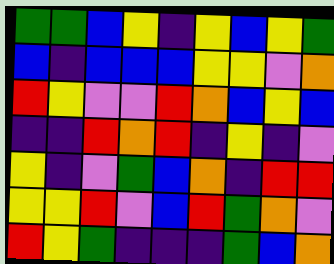[["green", "green", "blue", "yellow", "indigo", "yellow", "blue", "yellow", "green"], ["blue", "indigo", "blue", "blue", "blue", "yellow", "yellow", "violet", "orange"], ["red", "yellow", "violet", "violet", "red", "orange", "blue", "yellow", "blue"], ["indigo", "indigo", "red", "orange", "red", "indigo", "yellow", "indigo", "violet"], ["yellow", "indigo", "violet", "green", "blue", "orange", "indigo", "red", "red"], ["yellow", "yellow", "red", "violet", "blue", "red", "green", "orange", "violet"], ["red", "yellow", "green", "indigo", "indigo", "indigo", "green", "blue", "orange"]]